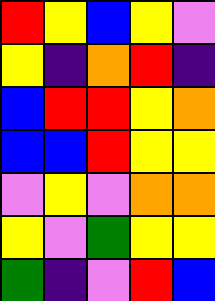[["red", "yellow", "blue", "yellow", "violet"], ["yellow", "indigo", "orange", "red", "indigo"], ["blue", "red", "red", "yellow", "orange"], ["blue", "blue", "red", "yellow", "yellow"], ["violet", "yellow", "violet", "orange", "orange"], ["yellow", "violet", "green", "yellow", "yellow"], ["green", "indigo", "violet", "red", "blue"]]